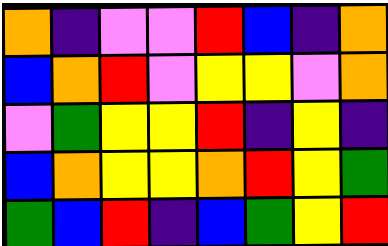[["orange", "indigo", "violet", "violet", "red", "blue", "indigo", "orange"], ["blue", "orange", "red", "violet", "yellow", "yellow", "violet", "orange"], ["violet", "green", "yellow", "yellow", "red", "indigo", "yellow", "indigo"], ["blue", "orange", "yellow", "yellow", "orange", "red", "yellow", "green"], ["green", "blue", "red", "indigo", "blue", "green", "yellow", "red"]]